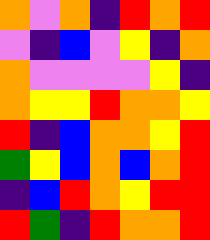[["orange", "violet", "orange", "indigo", "red", "orange", "red"], ["violet", "indigo", "blue", "violet", "yellow", "indigo", "orange"], ["orange", "violet", "violet", "violet", "violet", "yellow", "indigo"], ["orange", "yellow", "yellow", "red", "orange", "orange", "yellow"], ["red", "indigo", "blue", "orange", "orange", "yellow", "red"], ["green", "yellow", "blue", "orange", "blue", "orange", "red"], ["indigo", "blue", "red", "orange", "yellow", "red", "red"], ["red", "green", "indigo", "red", "orange", "orange", "red"]]